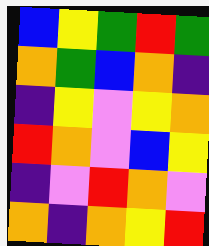[["blue", "yellow", "green", "red", "green"], ["orange", "green", "blue", "orange", "indigo"], ["indigo", "yellow", "violet", "yellow", "orange"], ["red", "orange", "violet", "blue", "yellow"], ["indigo", "violet", "red", "orange", "violet"], ["orange", "indigo", "orange", "yellow", "red"]]